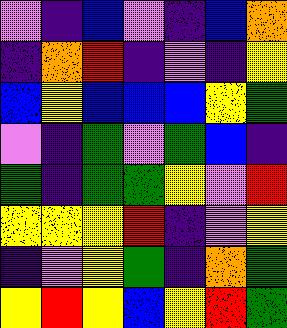[["violet", "indigo", "blue", "violet", "indigo", "blue", "orange"], ["indigo", "orange", "red", "indigo", "violet", "indigo", "yellow"], ["blue", "yellow", "blue", "blue", "blue", "yellow", "green"], ["violet", "indigo", "green", "violet", "green", "blue", "indigo"], ["green", "indigo", "green", "green", "yellow", "violet", "red"], ["yellow", "yellow", "yellow", "red", "indigo", "violet", "yellow"], ["indigo", "violet", "yellow", "green", "indigo", "orange", "green"], ["yellow", "red", "yellow", "blue", "yellow", "red", "green"]]